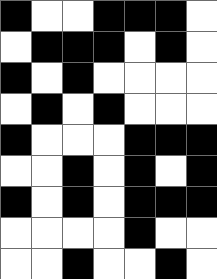[["black", "white", "white", "black", "black", "black", "white"], ["white", "black", "black", "black", "white", "black", "white"], ["black", "white", "black", "white", "white", "white", "white"], ["white", "black", "white", "black", "white", "white", "white"], ["black", "white", "white", "white", "black", "black", "black"], ["white", "white", "black", "white", "black", "white", "black"], ["black", "white", "black", "white", "black", "black", "black"], ["white", "white", "white", "white", "black", "white", "white"], ["white", "white", "black", "white", "white", "black", "white"]]